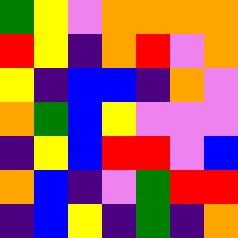[["green", "yellow", "violet", "orange", "orange", "orange", "orange"], ["red", "yellow", "indigo", "orange", "red", "violet", "orange"], ["yellow", "indigo", "blue", "blue", "indigo", "orange", "violet"], ["orange", "green", "blue", "yellow", "violet", "violet", "violet"], ["indigo", "yellow", "blue", "red", "red", "violet", "blue"], ["orange", "blue", "indigo", "violet", "green", "red", "red"], ["indigo", "blue", "yellow", "indigo", "green", "indigo", "orange"]]